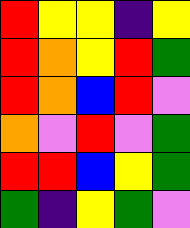[["red", "yellow", "yellow", "indigo", "yellow"], ["red", "orange", "yellow", "red", "green"], ["red", "orange", "blue", "red", "violet"], ["orange", "violet", "red", "violet", "green"], ["red", "red", "blue", "yellow", "green"], ["green", "indigo", "yellow", "green", "violet"]]